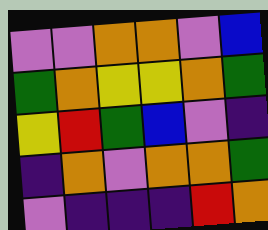[["violet", "violet", "orange", "orange", "violet", "blue"], ["green", "orange", "yellow", "yellow", "orange", "green"], ["yellow", "red", "green", "blue", "violet", "indigo"], ["indigo", "orange", "violet", "orange", "orange", "green"], ["violet", "indigo", "indigo", "indigo", "red", "orange"]]